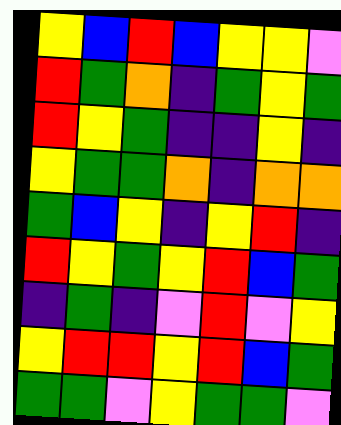[["yellow", "blue", "red", "blue", "yellow", "yellow", "violet"], ["red", "green", "orange", "indigo", "green", "yellow", "green"], ["red", "yellow", "green", "indigo", "indigo", "yellow", "indigo"], ["yellow", "green", "green", "orange", "indigo", "orange", "orange"], ["green", "blue", "yellow", "indigo", "yellow", "red", "indigo"], ["red", "yellow", "green", "yellow", "red", "blue", "green"], ["indigo", "green", "indigo", "violet", "red", "violet", "yellow"], ["yellow", "red", "red", "yellow", "red", "blue", "green"], ["green", "green", "violet", "yellow", "green", "green", "violet"]]